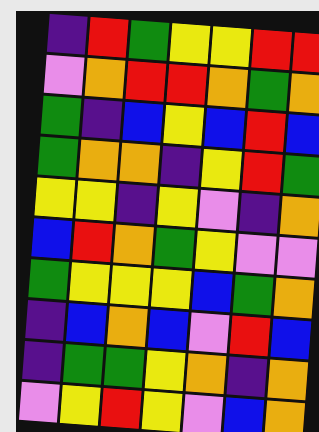[["indigo", "red", "green", "yellow", "yellow", "red", "red"], ["violet", "orange", "red", "red", "orange", "green", "orange"], ["green", "indigo", "blue", "yellow", "blue", "red", "blue"], ["green", "orange", "orange", "indigo", "yellow", "red", "green"], ["yellow", "yellow", "indigo", "yellow", "violet", "indigo", "orange"], ["blue", "red", "orange", "green", "yellow", "violet", "violet"], ["green", "yellow", "yellow", "yellow", "blue", "green", "orange"], ["indigo", "blue", "orange", "blue", "violet", "red", "blue"], ["indigo", "green", "green", "yellow", "orange", "indigo", "orange"], ["violet", "yellow", "red", "yellow", "violet", "blue", "orange"]]